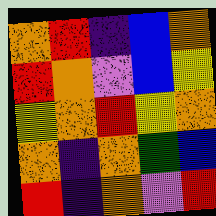[["orange", "red", "indigo", "blue", "orange"], ["red", "orange", "violet", "blue", "yellow"], ["yellow", "orange", "red", "yellow", "orange"], ["orange", "indigo", "orange", "green", "blue"], ["red", "indigo", "orange", "violet", "red"]]